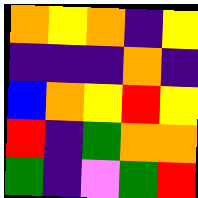[["orange", "yellow", "orange", "indigo", "yellow"], ["indigo", "indigo", "indigo", "orange", "indigo"], ["blue", "orange", "yellow", "red", "yellow"], ["red", "indigo", "green", "orange", "orange"], ["green", "indigo", "violet", "green", "red"]]